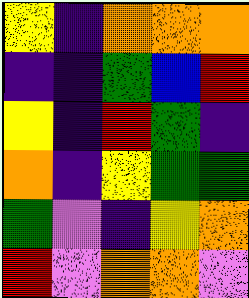[["yellow", "indigo", "orange", "orange", "orange"], ["indigo", "indigo", "green", "blue", "red"], ["yellow", "indigo", "red", "green", "indigo"], ["orange", "indigo", "yellow", "green", "green"], ["green", "violet", "indigo", "yellow", "orange"], ["red", "violet", "orange", "orange", "violet"]]